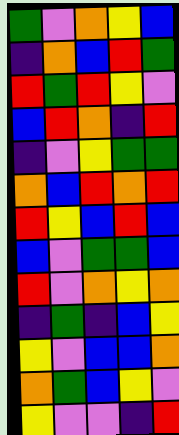[["green", "violet", "orange", "yellow", "blue"], ["indigo", "orange", "blue", "red", "green"], ["red", "green", "red", "yellow", "violet"], ["blue", "red", "orange", "indigo", "red"], ["indigo", "violet", "yellow", "green", "green"], ["orange", "blue", "red", "orange", "red"], ["red", "yellow", "blue", "red", "blue"], ["blue", "violet", "green", "green", "blue"], ["red", "violet", "orange", "yellow", "orange"], ["indigo", "green", "indigo", "blue", "yellow"], ["yellow", "violet", "blue", "blue", "orange"], ["orange", "green", "blue", "yellow", "violet"], ["yellow", "violet", "violet", "indigo", "red"]]